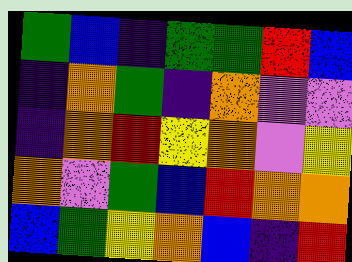[["green", "blue", "indigo", "green", "green", "red", "blue"], ["indigo", "orange", "green", "indigo", "orange", "violet", "violet"], ["indigo", "orange", "red", "yellow", "orange", "violet", "yellow"], ["orange", "violet", "green", "blue", "red", "orange", "orange"], ["blue", "green", "yellow", "orange", "blue", "indigo", "red"]]